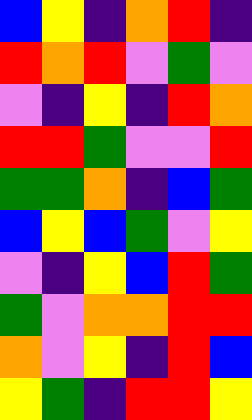[["blue", "yellow", "indigo", "orange", "red", "indigo"], ["red", "orange", "red", "violet", "green", "violet"], ["violet", "indigo", "yellow", "indigo", "red", "orange"], ["red", "red", "green", "violet", "violet", "red"], ["green", "green", "orange", "indigo", "blue", "green"], ["blue", "yellow", "blue", "green", "violet", "yellow"], ["violet", "indigo", "yellow", "blue", "red", "green"], ["green", "violet", "orange", "orange", "red", "red"], ["orange", "violet", "yellow", "indigo", "red", "blue"], ["yellow", "green", "indigo", "red", "red", "yellow"]]